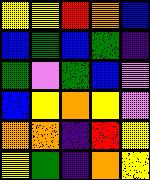[["yellow", "yellow", "red", "orange", "blue"], ["blue", "green", "blue", "green", "indigo"], ["green", "violet", "green", "blue", "violet"], ["blue", "yellow", "orange", "yellow", "violet"], ["orange", "orange", "indigo", "red", "yellow"], ["yellow", "green", "indigo", "orange", "yellow"]]